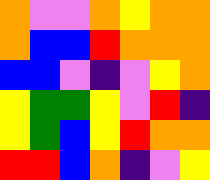[["orange", "violet", "violet", "orange", "yellow", "orange", "orange"], ["orange", "blue", "blue", "red", "orange", "orange", "orange"], ["blue", "blue", "violet", "indigo", "violet", "yellow", "orange"], ["yellow", "green", "green", "yellow", "violet", "red", "indigo"], ["yellow", "green", "blue", "yellow", "red", "orange", "orange"], ["red", "red", "blue", "orange", "indigo", "violet", "yellow"]]